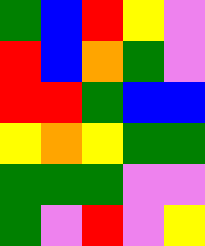[["green", "blue", "red", "yellow", "violet"], ["red", "blue", "orange", "green", "violet"], ["red", "red", "green", "blue", "blue"], ["yellow", "orange", "yellow", "green", "green"], ["green", "green", "green", "violet", "violet"], ["green", "violet", "red", "violet", "yellow"]]